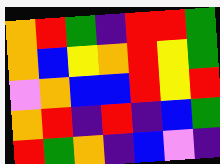[["orange", "red", "green", "indigo", "red", "red", "green"], ["orange", "blue", "yellow", "orange", "red", "yellow", "green"], ["violet", "orange", "blue", "blue", "red", "yellow", "red"], ["orange", "red", "indigo", "red", "indigo", "blue", "green"], ["red", "green", "orange", "indigo", "blue", "violet", "indigo"]]